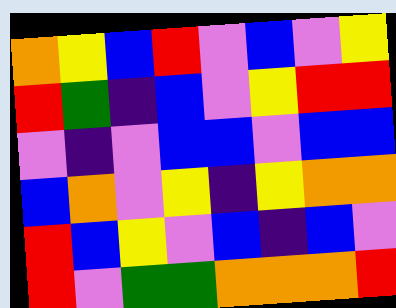[["orange", "yellow", "blue", "red", "violet", "blue", "violet", "yellow"], ["red", "green", "indigo", "blue", "violet", "yellow", "red", "red"], ["violet", "indigo", "violet", "blue", "blue", "violet", "blue", "blue"], ["blue", "orange", "violet", "yellow", "indigo", "yellow", "orange", "orange"], ["red", "blue", "yellow", "violet", "blue", "indigo", "blue", "violet"], ["red", "violet", "green", "green", "orange", "orange", "orange", "red"]]